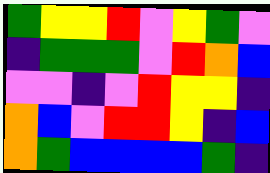[["green", "yellow", "yellow", "red", "violet", "yellow", "green", "violet"], ["indigo", "green", "green", "green", "violet", "red", "orange", "blue"], ["violet", "violet", "indigo", "violet", "red", "yellow", "yellow", "indigo"], ["orange", "blue", "violet", "red", "red", "yellow", "indigo", "blue"], ["orange", "green", "blue", "blue", "blue", "blue", "green", "indigo"]]